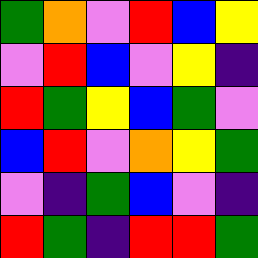[["green", "orange", "violet", "red", "blue", "yellow"], ["violet", "red", "blue", "violet", "yellow", "indigo"], ["red", "green", "yellow", "blue", "green", "violet"], ["blue", "red", "violet", "orange", "yellow", "green"], ["violet", "indigo", "green", "blue", "violet", "indigo"], ["red", "green", "indigo", "red", "red", "green"]]